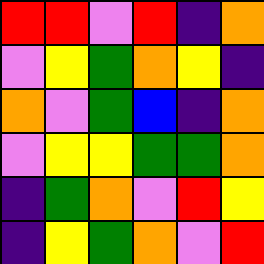[["red", "red", "violet", "red", "indigo", "orange"], ["violet", "yellow", "green", "orange", "yellow", "indigo"], ["orange", "violet", "green", "blue", "indigo", "orange"], ["violet", "yellow", "yellow", "green", "green", "orange"], ["indigo", "green", "orange", "violet", "red", "yellow"], ["indigo", "yellow", "green", "orange", "violet", "red"]]